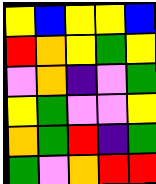[["yellow", "blue", "yellow", "yellow", "blue"], ["red", "orange", "yellow", "green", "yellow"], ["violet", "orange", "indigo", "violet", "green"], ["yellow", "green", "violet", "violet", "yellow"], ["orange", "green", "red", "indigo", "green"], ["green", "violet", "orange", "red", "red"]]